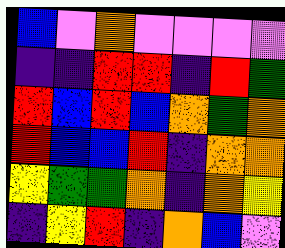[["blue", "violet", "orange", "violet", "violet", "violet", "violet"], ["indigo", "indigo", "red", "red", "indigo", "red", "green"], ["red", "blue", "red", "blue", "orange", "green", "orange"], ["red", "blue", "blue", "red", "indigo", "orange", "orange"], ["yellow", "green", "green", "orange", "indigo", "orange", "yellow"], ["indigo", "yellow", "red", "indigo", "orange", "blue", "violet"]]